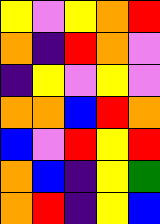[["yellow", "violet", "yellow", "orange", "red"], ["orange", "indigo", "red", "orange", "violet"], ["indigo", "yellow", "violet", "yellow", "violet"], ["orange", "orange", "blue", "red", "orange"], ["blue", "violet", "red", "yellow", "red"], ["orange", "blue", "indigo", "yellow", "green"], ["orange", "red", "indigo", "yellow", "blue"]]